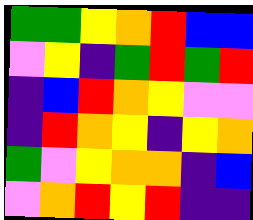[["green", "green", "yellow", "orange", "red", "blue", "blue"], ["violet", "yellow", "indigo", "green", "red", "green", "red"], ["indigo", "blue", "red", "orange", "yellow", "violet", "violet"], ["indigo", "red", "orange", "yellow", "indigo", "yellow", "orange"], ["green", "violet", "yellow", "orange", "orange", "indigo", "blue"], ["violet", "orange", "red", "yellow", "red", "indigo", "indigo"]]